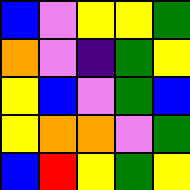[["blue", "violet", "yellow", "yellow", "green"], ["orange", "violet", "indigo", "green", "yellow"], ["yellow", "blue", "violet", "green", "blue"], ["yellow", "orange", "orange", "violet", "green"], ["blue", "red", "yellow", "green", "yellow"]]